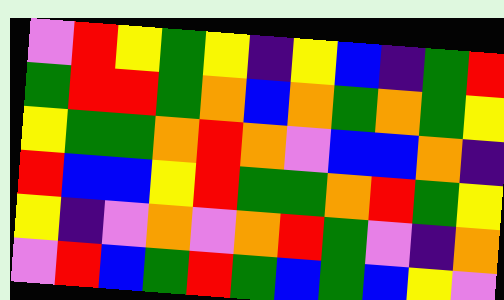[["violet", "red", "yellow", "green", "yellow", "indigo", "yellow", "blue", "indigo", "green", "red"], ["green", "red", "red", "green", "orange", "blue", "orange", "green", "orange", "green", "yellow"], ["yellow", "green", "green", "orange", "red", "orange", "violet", "blue", "blue", "orange", "indigo"], ["red", "blue", "blue", "yellow", "red", "green", "green", "orange", "red", "green", "yellow"], ["yellow", "indigo", "violet", "orange", "violet", "orange", "red", "green", "violet", "indigo", "orange"], ["violet", "red", "blue", "green", "red", "green", "blue", "green", "blue", "yellow", "violet"]]